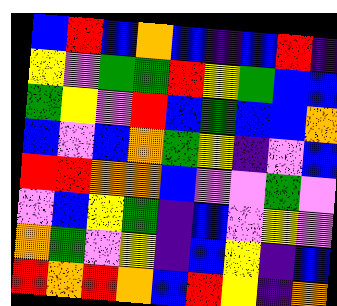[["blue", "red", "blue", "orange", "blue", "indigo", "blue", "red", "indigo"], ["yellow", "violet", "green", "green", "red", "yellow", "green", "blue", "blue"], ["green", "yellow", "violet", "red", "blue", "green", "blue", "blue", "orange"], ["blue", "violet", "blue", "orange", "green", "yellow", "indigo", "violet", "blue"], ["red", "red", "orange", "orange", "blue", "violet", "violet", "green", "violet"], ["violet", "blue", "yellow", "green", "indigo", "blue", "violet", "yellow", "violet"], ["orange", "green", "violet", "yellow", "indigo", "blue", "yellow", "indigo", "blue"], ["red", "orange", "red", "orange", "blue", "red", "yellow", "indigo", "orange"]]